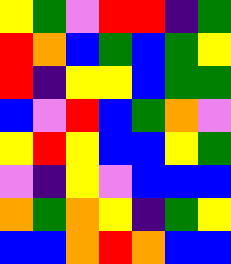[["yellow", "green", "violet", "red", "red", "indigo", "green"], ["red", "orange", "blue", "green", "blue", "green", "yellow"], ["red", "indigo", "yellow", "yellow", "blue", "green", "green"], ["blue", "violet", "red", "blue", "green", "orange", "violet"], ["yellow", "red", "yellow", "blue", "blue", "yellow", "green"], ["violet", "indigo", "yellow", "violet", "blue", "blue", "blue"], ["orange", "green", "orange", "yellow", "indigo", "green", "yellow"], ["blue", "blue", "orange", "red", "orange", "blue", "blue"]]